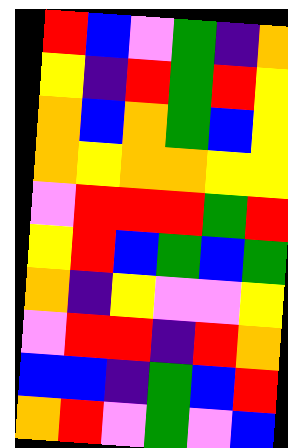[["red", "blue", "violet", "green", "indigo", "orange"], ["yellow", "indigo", "red", "green", "red", "yellow"], ["orange", "blue", "orange", "green", "blue", "yellow"], ["orange", "yellow", "orange", "orange", "yellow", "yellow"], ["violet", "red", "red", "red", "green", "red"], ["yellow", "red", "blue", "green", "blue", "green"], ["orange", "indigo", "yellow", "violet", "violet", "yellow"], ["violet", "red", "red", "indigo", "red", "orange"], ["blue", "blue", "indigo", "green", "blue", "red"], ["orange", "red", "violet", "green", "violet", "blue"]]